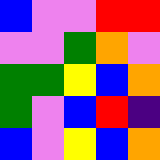[["blue", "violet", "violet", "red", "red"], ["violet", "violet", "green", "orange", "violet"], ["green", "green", "yellow", "blue", "orange"], ["green", "violet", "blue", "red", "indigo"], ["blue", "violet", "yellow", "blue", "orange"]]